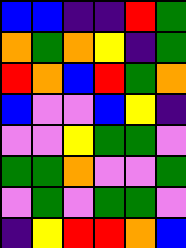[["blue", "blue", "indigo", "indigo", "red", "green"], ["orange", "green", "orange", "yellow", "indigo", "green"], ["red", "orange", "blue", "red", "green", "orange"], ["blue", "violet", "violet", "blue", "yellow", "indigo"], ["violet", "violet", "yellow", "green", "green", "violet"], ["green", "green", "orange", "violet", "violet", "green"], ["violet", "green", "violet", "green", "green", "violet"], ["indigo", "yellow", "red", "red", "orange", "blue"]]